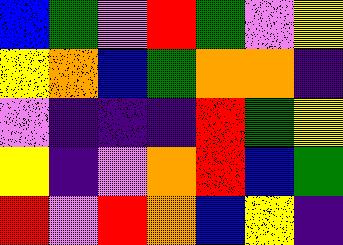[["blue", "green", "violet", "red", "green", "violet", "yellow"], ["yellow", "orange", "blue", "green", "orange", "orange", "indigo"], ["violet", "indigo", "indigo", "indigo", "red", "green", "yellow"], ["yellow", "indigo", "violet", "orange", "red", "blue", "green"], ["red", "violet", "red", "orange", "blue", "yellow", "indigo"]]